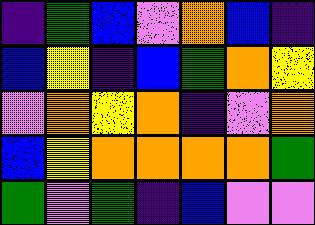[["indigo", "green", "blue", "violet", "orange", "blue", "indigo"], ["blue", "yellow", "indigo", "blue", "green", "orange", "yellow"], ["violet", "orange", "yellow", "orange", "indigo", "violet", "orange"], ["blue", "yellow", "orange", "orange", "orange", "orange", "green"], ["green", "violet", "green", "indigo", "blue", "violet", "violet"]]